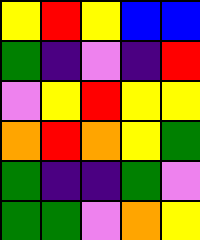[["yellow", "red", "yellow", "blue", "blue"], ["green", "indigo", "violet", "indigo", "red"], ["violet", "yellow", "red", "yellow", "yellow"], ["orange", "red", "orange", "yellow", "green"], ["green", "indigo", "indigo", "green", "violet"], ["green", "green", "violet", "orange", "yellow"]]